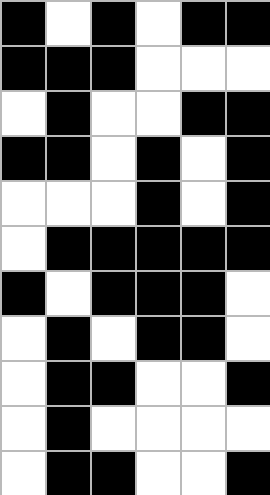[["black", "white", "black", "white", "black", "black"], ["black", "black", "black", "white", "white", "white"], ["white", "black", "white", "white", "black", "black"], ["black", "black", "white", "black", "white", "black"], ["white", "white", "white", "black", "white", "black"], ["white", "black", "black", "black", "black", "black"], ["black", "white", "black", "black", "black", "white"], ["white", "black", "white", "black", "black", "white"], ["white", "black", "black", "white", "white", "black"], ["white", "black", "white", "white", "white", "white"], ["white", "black", "black", "white", "white", "black"]]